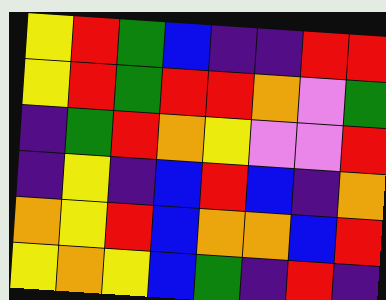[["yellow", "red", "green", "blue", "indigo", "indigo", "red", "red"], ["yellow", "red", "green", "red", "red", "orange", "violet", "green"], ["indigo", "green", "red", "orange", "yellow", "violet", "violet", "red"], ["indigo", "yellow", "indigo", "blue", "red", "blue", "indigo", "orange"], ["orange", "yellow", "red", "blue", "orange", "orange", "blue", "red"], ["yellow", "orange", "yellow", "blue", "green", "indigo", "red", "indigo"]]